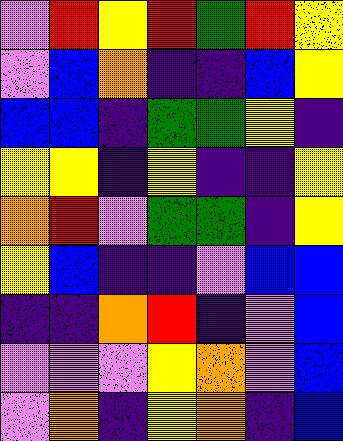[["violet", "red", "yellow", "red", "green", "red", "yellow"], ["violet", "blue", "orange", "indigo", "indigo", "blue", "yellow"], ["blue", "blue", "indigo", "green", "green", "yellow", "indigo"], ["yellow", "yellow", "indigo", "yellow", "indigo", "indigo", "yellow"], ["orange", "red", "violet", "green", "green", "indigo", "yellow"], ["yellow", "blue", "indigo", "indigo", "violet", "blue", "blue"], ["indigo", "indigo", "orange", "red", "indigo", "violet", "blue"], ["violet", "violet", "violet", "yellow", "orange", "violet", "blue"], ["violet", "orange", "indigo", "yellow", "orange", "indigo", "blue"]]